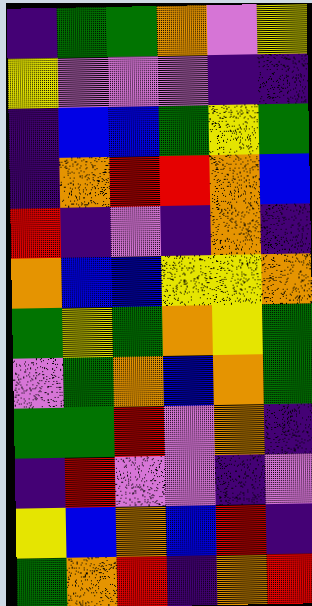[["indigo", "green", "green", "orange", "violet", "yellow"], ["yellow", "violet", "violet", "violet", "indigo", "indigo"], ["indigo", "blue", "blue", "green", "yellow", "green"], ["indigo", "orange", "red", "red", "orange", "blue"], ["red", "indigo", "violet", "indigo", "orange", "indigo"], ["orange", "blue", "blue", "yellow", "yellow", "orange"], ["green", "yellow", "green", "orange", "yellow", "green"], ["violet", "green", "orange", "blue", "orange", "green"], ["green", "green", "red", "violet", "orange", "indigo"], ["indigo", "red", "violet", "violet", "indigo", "violet"], ["yellow", "blue", "orange", "blue", "red", "indigo"], ["green", "orange", "red", "indigo", "orange", "red"]]